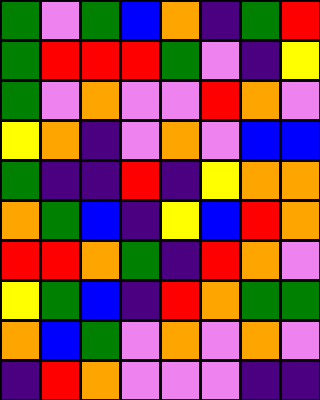[["green", "violet", "green", "blue", "orange", "indigo", "green", "red"], ["green", "red", "red", "red", "green", "violet", "indigo", "yellow"], ["green", "violet", "orange", "violet", "violet", "red", "orange", "violet"], ["yellow", "orange", "indigo", "violet", "orange", "violet", "blue", "blue"], ["green", "indigo", "indigo", "red", "indigo", "yellow", "orange", "orange"], ["orange", "green", "blue", "indigo", "yellow", "blue", "red", "orange"], ["red", "red", "orange", "green", "indigo", "red", "orange", "violet"], ["yellow", "green", "blue", "indigo", "red", "orange", "green", "green"], ["orange", "blue", "green", "violet", "orange", "violet", "orange", "violet"], ["indigo", "red", "orange", "violet", "violet", "violet", "indigo", "indigo"]]